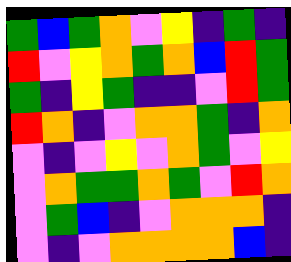[["green", "blue", "green", "orange", "violet", "yellow", "indigo", "green", "indigo"], ["red", "violet", "yellow", "orange", "green", "orange", "blue", "red", "green"], ["green", "indigo", "yellow", "green", "indigo", "indigo", "violet", "red", "green"], ["red", "orange", "indigo", "violet", "orange", "orange", "green", "indigo", "orange"], ["violet", "indigo", "violet", "yellow", "violet", "orange", "green", "violet", "yellow"], ["violet", "orange", "green", "green", "orange", "green", "violet", "red", "orange"], ["violet", "green", "blue", "indigo", "violet", "orange", "orange", "orange", "indigo"], ["violet", "indigo", "violet", "orange", "orange", "orange", "orange", "blue", "indigo"]]